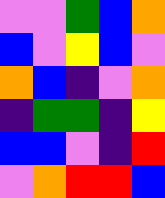[["violet", "violet", "green", "blue", "orange"], ["blue", "violet", "yellow", "blue", "violet"], ["orange", "blue", "indigo", "violet", "orange"], ["indigo", "green", "green", "indigo", "yellow"], ["blue", "blue", "violet", "indigo", "red"], ["violet", "orange", "red", "red", "blue"]]